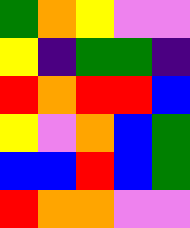[["green", "orange", "yellow", "violet", "violet"], ["yellow", "indigo", "green", "green", "indigo"], ["red", "orange", "red", "red", "blue"], ["yellow", "violet", "orange", "blue", "green"], ["blue", "blue", "red", "blue", "green"], ["red", "orange", "orange", "violet", "violet"]]